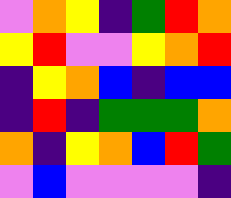[["violet", "orange", "yellow", "indigo", "green", "red", "orange"], ["yellow", "red", "violet", "violet", "yellow", "orange", "red"], ["indigo", "yellow", "orange", "blue", "indigo", "blue", "blue"], ["indigo", "red", "indigo", "green", "green", "green", "orange"], ["orange", "indigo", "yellow", "orange", "blue", "red", "green"], ["violet", "blue", "violet", "violet", "violet", "violet", "indigo"]]